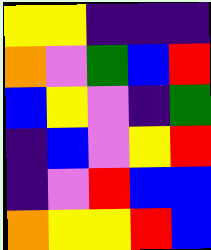[["yellow", "yellow", "indigo", "indigo", "indigo"], ["orange", "violet", "green", "blue", "red"], ["blue", "yellow", "violet", "indigo", "green"], ["indigo", "blue", "violet", "yellow", "red"], ["indigo", "violet", "red", "blue", "blue"], ["orange", "yellow", "yellow", "red", "blue"]]